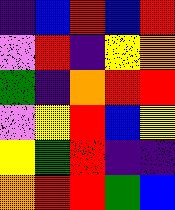[["indigo", "blue", "red", "blue", "red"], ["violet", "red", "indigo", "yellow", "orange"], ["green", "indigo", "orange", "red", "red"], ["violet", "yellow", "red", "blue", "yellow"], ["yellow", "green", "red", "indigo", "indigo"], ["orange", "red", "red", "green", "blue"]]